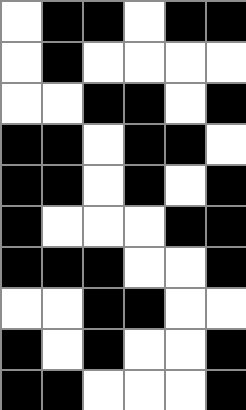[["white", "black", "black", "white", "black", "black"], ["white", "black", "white", "white", "white", "white"], ["white", "white", "black", "black", "white", "black"], ["black", "black", "white", "black", "black", "white"], ["black", "black", "white", "black", "white", "black"], ["black", "white", "white", "white", "black", "black"], ["black", "black", "black", "white", "white", "black"], ["white", "white", "black", "black", "white", "white"], ["black", "white", "black", "white", "white", "black"], ["black", "black", "white", "white", "white", "black"]]